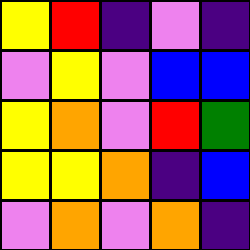[["yellow", "red", "indigo", "violet", "indigo"], ["violet", "yellow", "violet", "blue", "blue"], ["yellow", "orange", "violet", "red", "green"], ["yellow", "yellow", "orange", "indigo", "blue"], ["violet", "orange", "violet", "orange", "indigo"]]